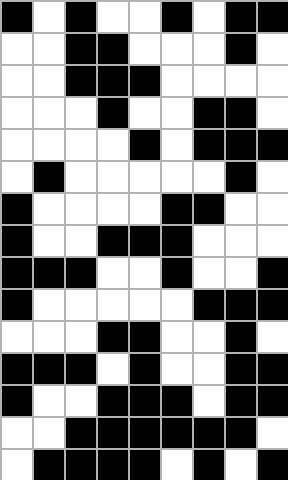[["black", "white", "black", "white", "white", "black", "white", "black", "black"], ["white", "white", "black", "black", "white", "white", "white", "black", "white"], ["white", "white", "black", "black", "black", "white", "white", "white", "white"], ["white", "white", "white", "black", "white", "white", "black", "black", "white"], ["white", "white", "white", "white", "black", "white", "black", "black", "black"], ["white", "black", "white", "white", "white", "white", "white", "black", "white"], ["black", "white", "white", "white", "white", "black", "black", "white", "white"], ["black", "white", "white", "black", "black", "black", "white", "white", "white"], ["black", "black", "black", "white", "white", "black", "white", "white", "black"], ["black", "white", "white", "white", "white", "white", "black", "black", "black"], ["white", "white", "white", "black", "black", "white", "white", "black", "white"], ["black", "black", "black", "white", "black", "white", "white", "black", "black"], ["black", "white", "white", "black", "black", "black", "white", "black", "black"], ["white", "white", "black", "black", "black", "black", "black", "black", "white"], ["white", "black", "black", "black", "black", "white", "black", "white", "black"]]